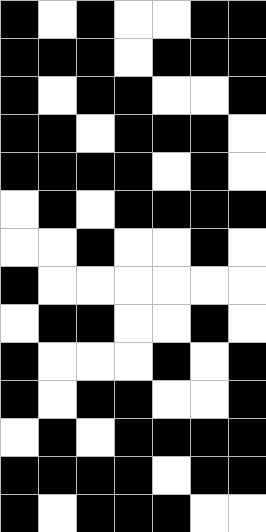[["black", "white", "black", "white", "white", "black", "black"], ["black", "black", "black", "white", "black", "black", "black"], ["black", "white", "black", "black", "white", "white", "black"], ["black", "black", "white", "black", "black", "black", "white"], ["black", "black", "black", "black", "white", "black", "white"], ["white", "black", "white", "black", "black", "black", "black"], ["white", "white", "black", "white", "white", "black", "white"], ["black", "white", "white", "white", "white", "white", "white"], ["white", "black", "black", "white", "white", "black", "white"], ["black", "white", "white", "white", "black", "white", "black"], ["black", "white", "black", "black", "white", "white", "black"], ["white", "black", "white", "black", "black", "black", "black"], ["black", "black", "black", "black", "white", "black", "black"], ["black", "white", "black", "black", "black", "white", "white"]]